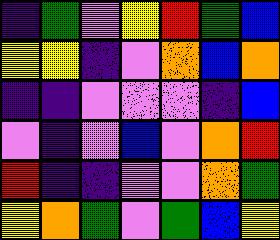[["indigo", "green", "violet", "yellow", "red", "green", "blue"], ["yellow", "yellow", "indigo", "violet", "orange", "blue", "orange"], ["indigo", "indigo", "violet", "violet", "violet", "indigo", "blue"], ["violet", "indigo", "violet", "blue", "violet", "orange", "red"], ["red", "indigo", "indigo", "violet", "violet", "orange", "green"], ["yellow", "orange", "green", "violet", "green", "blue", "yellow"]]